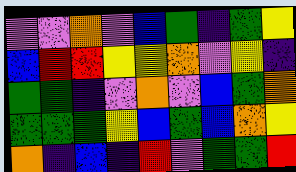[["violet", "violet", "orange", "violet", "blue", "green", "indigo", "green", "yellow"], ["blue", "red", "red", "yellow", "yellow", "orange", "violet", "yellow", "indigo"], ["green", "green", "indigo", "violet", "orange", "violet", "blue", "green", "orange"], ["green", "green", "green", "yellow", "blue", "green", "blue", "orange", "yellow"], ["orange", "indigo", "blue", "indigo", "red", "violet", "green", "green", "red"]]